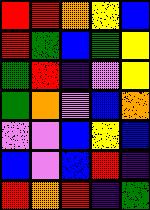[["red", "red", "orange", "yellow", "blue"], ["red", "green", "blue", "green", "yellow"], ["green", "red", "indigo", "violet", "yellow"], ["green", "orange", "violet", "blue", "orange"], ["violet", "violet", "blue", "yellow", "blue"], ["blue", "violet", "blue", "red", "indigo"], ["red", "orange", "red", "indigo", "green"]]